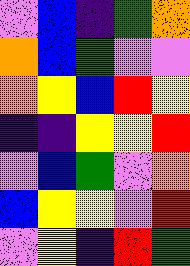[["violet", "blue", "indigo", "green", "orange"], ["orange", "blue", "green", "violet", "violet"], ["orange", "yellow", "blue", "red", "yellow"], ["indigo", "indigo", "yellow", "yellow", "red"], ["violet", "blue", "green", "violet", "orange"], ["blue", "yellow", "yellow", "violet", "red"], ["violet", "yellow", "indigo", "red", "green"]]